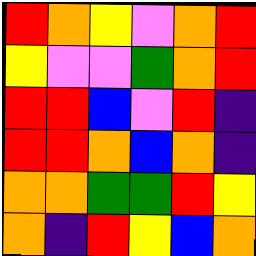[["red", "orange", "yellow", "violet", "orange", "red"], ["yellow", "violet", "violet", "green", "orange", "red"], ["red", "red", "blue", "violet", "red", "indigo"], ["red", "red", "orange", "blue", "orange", "indigo"], ["orange", "orange", "green", "green", "red", "yellow"], ["orange", "indigo", "red", "yellow", "blue", "orange"]]